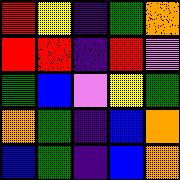[["red", "yellow", "indigo", "green", "orange"], ["red", "red", "indigo", "red", "violet"], ["green", "blue", "violet", "yellow", "green"], ["orange", "green", "indigo", "blue", "orange"], ["blue", "green", "indigo", "blue", "orange"]]